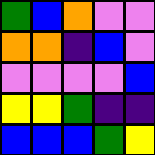[["green", "blue", "orange", "violet", "violet"], ["orange", "orange", "indigo", "blue", "violet"], ["violet", "violet", "violet", "violet", "blue"], ["yellow", "yellow", "green", "indigo", "indigo"], ["blue", "blue", "blue", "green", "yellow"]]